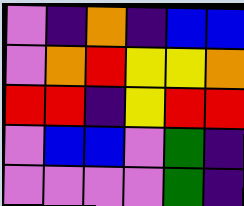[["violet", "indigo", "orange", "indigo", "blue", "blue"], ["violet", "orange", "red", "yellow", "yellow", "orange"], ["red", "red", "indigo", "yellow", "red", "red"], ["violet", "blue", "blue", "violet", "green", "indigo"], ["violet", "violet", "violet", "violet", "green", "indigo"]]